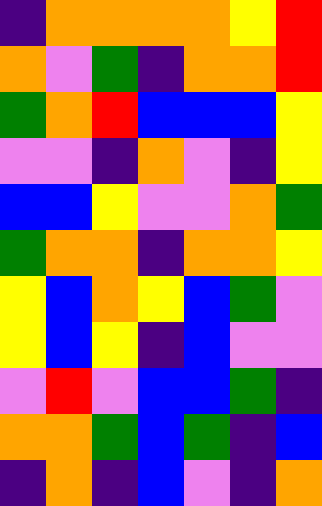[["indigo", "orange", "orange", "orange", "orange", "yellow", "red"], ["orange", "violet", "green", "indigo", "orange", "orange", "red"], ["green", "orange", "red", "blue", "blue", "blue", "yellow"], ["violet", "violet", "indigo", "orange", "violet", "indigo", "yellow"], ["blue", "blue", "yellow", "violet", "violet", "orange", "green"], ["green", "orange", "orange", "indigo", "orange", "orange", "yellow"], ["yellow", "blue", "orange", "yellow", "blue", "green", "violet"], ["yellow", "blue", "yellow", "indigo", "blue", "violet", "violet"], ["violet", "red", "violet", "blue", "blue", "green", "indigo"], ["orange", "orange", "green", "blue", "green", "indigo", "blue"], ["indigo", "orange", "indigo", "blue", "violet", "indigo", "orange"]]